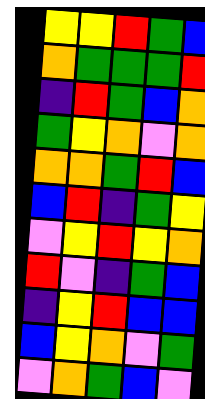[["yellow", "yellow", "red", "green", "blue"], ["orange", "green", "green", "green", "red"], ["indigo", "red", "green", "blue", "orange"], ["green", "yellow", "orange", "violet", "orange"], ["orange", "orange", "green", "red", "blue"], ["blue", "red", "indigo", "green", "yellow"], ["violet", "yellow", "red", "yellow", "orange"], ["red", "violet", "indigo", "green", "blue"], ["indigo", "yellow", "red", "blue", "blue"], ["blue", "yellow", "orange", "violet", "green"], ["violet", "orange", "green", "blue", "violet"]]